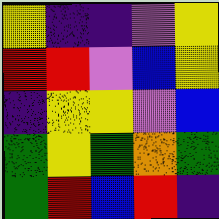[["yellow", "indigo", "indigo", "violet", "yellow"], ["red", "red", "violet", "blue", "yellow"], ["indigo", "yellow", "yellow", "violet", "blue"], ["green", "yellow", "green", "orange", "green"], ["green", "red", "blue", "red", "indigo"]]